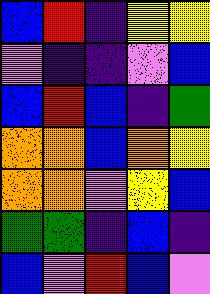[["blue", "red", "indigo", "yellow", "yellow"], ["violet", "indigo", "indigo", "violet", "blue"], ["blue", "red", "blue", "indigo", "green"], ["orange", "orange", "blue", "orange", "yellow"], ["orange", "orange", "violet", "yellow", "blue"], ["green", "green", "indigo", "blue", "indigo"], ["blue", "violet", "red", "blue", "violet"]]